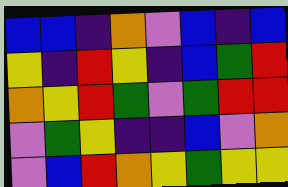[["blue", "blue", "indigo", "orange", "violet", "blue", "indigo", "blue"], ["yellow", "indigo", "red", "yellow", "indigo", "blue", "green", "red"], ["orange", "yellow", "red", "green", "violet", "green", "red", "red"], ["violet", "green", "yellow", "indigo", "indigo", "blue", "violet", "orange"], ["violet", "blue", "red", "orange", "yellow", "green", "yellow", "yellow"]]